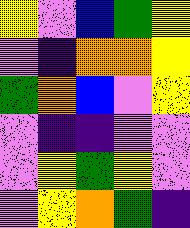[["yellow", "violet", "blue", "green", "yellow"], ["violet", "indigo", "orange", "orange", "yellow"], ["green", "orange", "blue", "violet", "yellow"], ["violet", "indigo", "indigo", "violet", "violet"], ["violet", "yellow", "green", "yellow", "violet"], ["violet", "yellow", "orange", "green", "indigo"]]